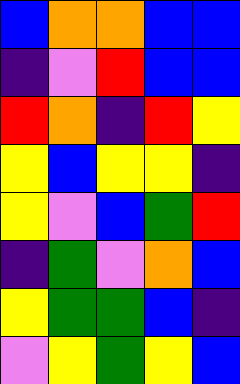[["blue", "orange", "orange", "blue", "blue"], ["indigo", "violet", "red", "blue", "blue"], ["red", "orange", "indigo", "red", "yellow"], ["yellow", "blue", "yellow", "yellow", "indigo"], ["yellow", "violet", "blue", "green", "red"], ["indigo", "green", "violet", "orange", "blue"], ["yellow", "green", "green", "blue", "indigo"], ["violet", "yellow", "green", "yellow", "blue"]]